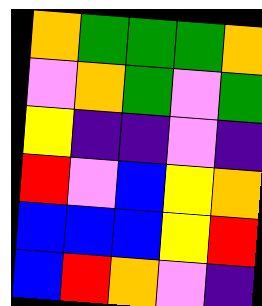[["orange", "green", "green", "green", "orange"], ["violet", "orange", "green", "violet", "green"], ["yellow", "indigo", "indigo", "violet", "indigo"], ["red", "violet", "blue", "yellow", "orange"], ["blue", "blue", "blue", "yellow", "red"], ["blue", "red", "orange", "violet", "indigo"]]